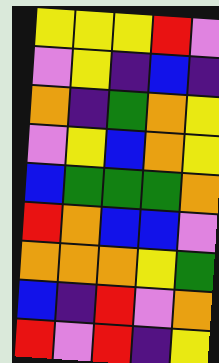[["yellow", "yellow", "yellow", "red", "violet"], ["violet", "yellow", "indigo", "blue", "indigo"], ["orange", "indigo", "green", "orange", "yellow"], ["violet", "yellow", "blue", "orange", "yellow"], ["blue", "green", "green", "green", "orange"], ["red", "orange", "blue", "blue", "violet"], ["orange", "orange", "orange", "yellow", "green"], ["blue", "indigo", "red", "violet", "orange"], ["red", "violet", "red", "indigo", "yellow"]]